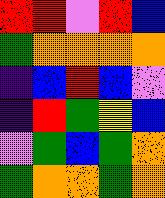[["red", "red", "violet", "red", "blue"], ["green", "orange", "orange", "orange", "orange"], ["indigo", "blue", "red", "blue", "violet"], ["indigo", "red", "green", "yellow", "blue"], ["violet", "green", "blue", "green", "orange"], ["green", "orange", "orange", "green", "orange"]]